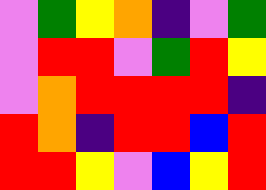[["violet", "green", "yellow", "orange", "indigo", "violet", "green"], ["violet", "red", "red", "violet", "green", "red", "yellow"], ["violet", "orange", "red", "red", "red", "red", "indigo"], ["red", "orange", "indigo", "red", "red", "blue", "red"], ["red", "red", "yellow", "violet", "blue", "yellow", "red"]]